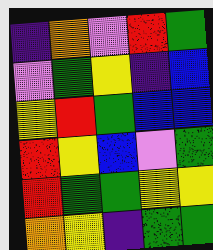[["indigo", "orange", "violet", "red", "green"], ["violet", "green", "yellow", "indigo", "blue"], ["yellow", "red", "green", "blue", "blue"], ["red", "yellow", "blue", "violet", "green"], ["red", "green", "green", "yellow", "yellow"], ["orange", "yellow", "indigo", "green", "green"]]